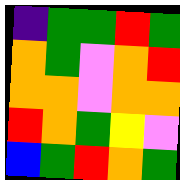[["indigo", "green", "green", "red", "green"], ["orange", "green", "violet", "orange", "red"], ["orange", "orange", "violet", "orange", "orange"], ["red", "orange", "green", "yellow", "violet"], ["blue", "green", "red", "orange", "green"]]